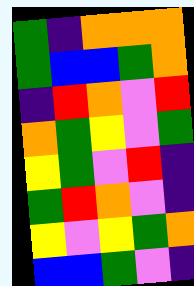[["green", "indigo", "orange", "orange", "orange"], ["green", "blue", "blue", "green", "orange"], ["indigo", "red", "orange", "violet", "red"], ["orange", "green", "yellow", "violet", "green"], ["yellow", "green", "violet", "red", "indigo"], ["green", "red", "orange", "violet", "indigo"], ["yellow", "violet", "yellow", "green", "orange"], ["blue", "blue", "green", "violet", "indigo"]]